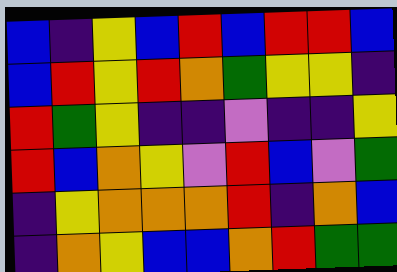[["blue", "indigo", "yellow", "blue", "red", "blue", "red", "red", "blue"], ["blue", "red", "yellow", "red", "orange", "green", "yellow", "yellow", "indigo"], ["red", "green", "yellow", "indigo", "indigo", "violet", "indigo", "indigo", "yellow"], ["red", "blue", "orange", "yellow", "violet", "red", "blue", "violet", "green"], ["indigo", "yellow", "orange", "orange", "orange", "red", "indigo", "orange", "blue"], ["indigo", "orange", "yellow", "blue", "blue", "orange", "red", "green", "green"]]